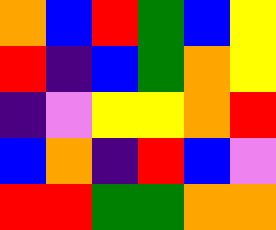[["orange", "blue", "red", "green", "blue", "yellow"], ["red", "indigo", "blue", "green", "orange", "yellow"], ["indigo", "violet", "yellow", "yellow", "orange", "red"], ["blue", "orange", "indigo", "red", "blue", "violet"], ["red", "red", "green", "green", "orange", "orange"]]